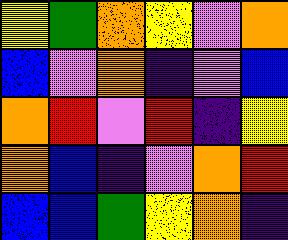[["yellow", "green", "orange", "yellow", "violet", "orange"], ["blue", "violet", "orange", "indigo", "violet", "blue"], ["orange", "red", "violet", "red", "indigo", "yellow"], ["orange", "blue", "indigo", "violet", "orange", "red"], ["blue", "blue", "green", "yellow", "orange", "indigo"]]